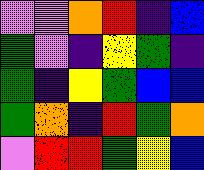[["violet", "violet", "orange", "red", "indigo", "blue"], ["green", "violet", "indigo", "yellow", "green", "indigo"], ["green", "indigo", "yellow", "green", "blue", "blue"], ["green", "orange", "indigo", "red", "green", "orange"], ["violet", "red", "red", "green", "yellow", "blue"]]